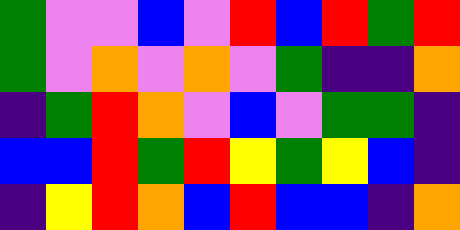[["green", "violet", "violet", "blue", "violet", "red", "blue", "red", "green", "red"], ["green", "violet", "orange", "violet", "orange", "violet", "green", "indigo", "indigo", "orange"], ["indigo", "green", "red", "orange", "violet", "blue", "violet", "green", "green", "indigo"], ["blue", "blue", "red", "green", "red", "yellow", "green", "yellow", "blue", "indigo"], ["indigo", "yellow", "red", "orange", "blue", "red", "blue", "blue", "indigo", "orange"]]